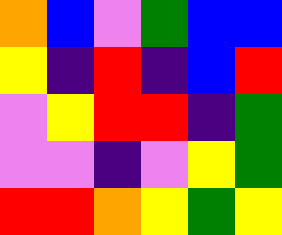[["orange", "blue", "violet", "green", "blue", "blue"], ["yellow", "indigo", "red", "indigo", "blue", "red"], ["violet", "yellow", "red", "red", "indigo", "green"], ["violet", "violet", "indigo", "violet", "yellow", "green"], ["red", "red", "orange", "yellow", "green", "yellow"]]